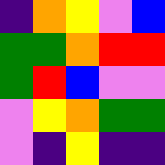[["indigo", "orange", "yellow", "violet", "blue"], ["green", "green", "orange", "red", "red"], ["green", "red", "blue", "violet", "violet"], ["violet", "yellow", "orange", "green", "green"], ["violet", "indigo", "yellow", "indigo", "indigo"]]